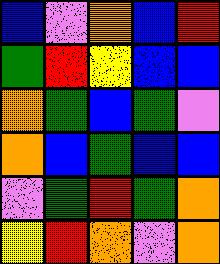[["blue", "violet", "orange", "blue", "red"], ["green", "red", "yellow", "blue", "blue"], ["orange", "green", "blue", "green", "violet"], ["orange", "blue", "green", "blue", "blue"], ["violet", "green", "red", "green", "orange"], ["yellow", "red", "orange", "violet", "orange"]]